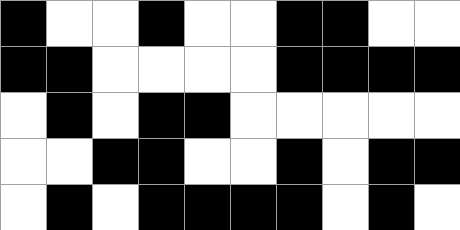[["black", "white", "white", "black", "white", "white", "black", "black", "white", "white"], ["black", "black", "white", "white", "white", "white", "black", "black", "black", "black"], ["white", "black", "white", "black", "black", "white", "white", "white", "white", "white"], ["white", "white", "black", "black", "white", "white", "black", "white", "black", "black"], ["white", "black", "white", "black", "black", "black", "black", "white", "black", "white"]]